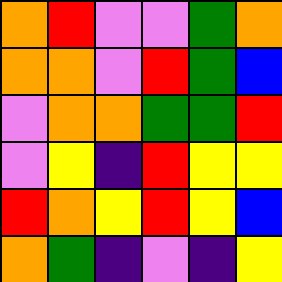[["orange", "red", "violet", "violet", "green", "orange"], ["orange", "orange", "violet", "red", "green", "blue"], ["violet", "orange", "orange", "green", "green", "red"], ["violet", "yellow", "indigo", "red", "yellow", "yellow"], ["red", "orange", "yellow", "red", "yellow", "blue"], ["orange", "green", "indigo", "violet", "indigo", "yellow"]]